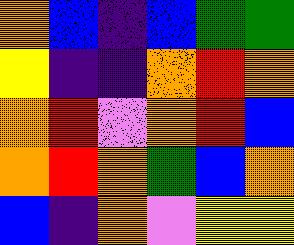[["orange", "blue", "indigo", "blue", "green", "green"], ["yellow", "indigo", "indigo", "orange", "red", "orange"], ["orange", "red", "violet", "orange", "red", "blue"], ["orange", "red", "orange", "green", "blue", "orange"], ["blue", "indigo", "orange", "violet", "yellow", "yellow"]]